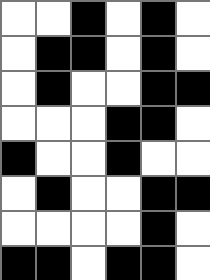[["white", "white", "black", "white", "black", "white"], ["white", "black", "black", "white", "black", "white"], ["white", "black", "white", "white", "black", "black"], ["white", "white", "white", "black", "black", "white"], ["black", "white", "white", "black", "white", "white"], ["white", "black", "white", "white", "black", "black"], ["white", "white", "white", "white", "black", "white"], ["black", "black", "white", "black", "black", "white"]]